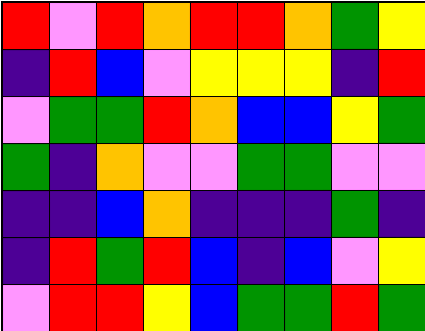[["red", "violet", "red", "orange", "red", "red", "orange", "green", "yellow"], ["indigo", "red", "blue", "violet", "yellow", "yellow", "yellow", "indigo", "red"], ["violet", "green", "green", "red", "orange", "blue", "blue", "yellow", "green"], ["green", "indigo", "orange", "violet", "violet", "green", "green", "violet", "violet"], ["indigo", "indigo", "blue", "orange", "indigo", "indigo", "indigo", "green", "indigo"], ["indigo", "red", "green", "red", "blue", "indigo", "blue", "violet", "yellow"], ["violet", "red", "red", "yellow", "blue", "green", "green", "red", "green"]]